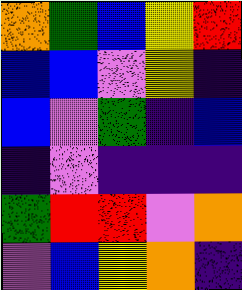[["orange", "green", "blue", "yellow", "red"], ["blue", "blue", "violet", "yellow", "indigo"], ["blue", "violet", "green", "indigo", "blue"], ["indigo", "violet", "indigo", "indigo", "indigo"], ["green", "red", "red", "violet", "orange"], ["violet", "blue", "yellow", "orange", "indigo"]]